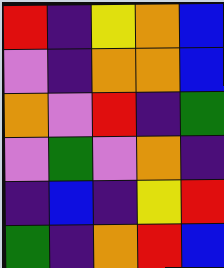[["red", "indigo", "yellow", "orange", "blue"], ["violet", "indigo", "orange", "orange", "blue"], ["orange", "violet", "red", "indigo", "green"], ["violet", "green", "violet", "orange", "indigo"], ["indigo", "blue", "indigo", "yellow", "red"], ["green", "indigo", "orange", "red", "blue"]]